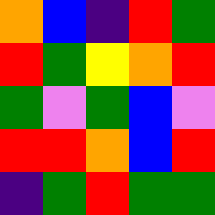[["orange", "blue", "indigo", "red", "green"], ["red", "green", "yellow", "orange", "red"], ["green", "violet", "green", "blue", "violet"], ["red", "red", "orange", "blue", "red"], ["indigo", "green", "red", "green", "green"]]